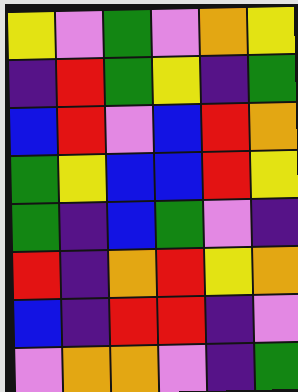[["yellow", "violet", "green", "violet", "orange", "yellow"], ["indigo", "red", "green", "yellow", "indigo", "green"], ["blue", "red", "violet", "blue", "red", "orange"], ["green", "yellow", "blue", "blue", "red", "yellow"], ["green", "indigo", "blue", "green", "violet", "indigo"], ["red", "indigo", "orange", "red", "yellow", "orange"], ["blue", "indigo", "red", "red", "indigo", "violet"], ["violet", "orange", "orange", "violet", "indigo", "green"]]